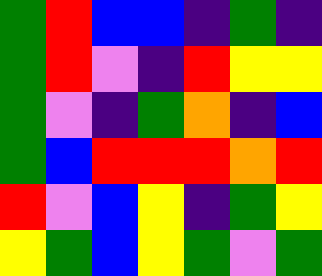[["green", "red", "blue", "blue", "indigo", "green", "indigo"], ["green", "red", "violet", "indigo", "red", "yellow", "yellow"], ["green", "violet", "indigo", "green", "orange", "indigo", "blue"], ["green", "blue", "red", "red", "red", "orange", "red"], ["red", "violet", "blue", "yellow", "indigo", "green", "yellow"], ["yellow", "green", "blue", "yellow", "green", "violet", "green"]]